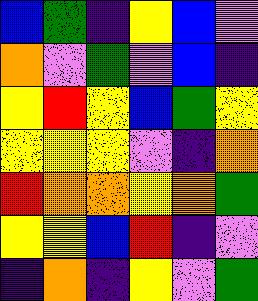[["blue", "green", "indigo", "yellow", "blue", "violet"], ["orange", "violet", "green", "violet", "blue", "indigo"], ["yellow", "red", "yellow", "blue", "green", "yellow"], ["yellow", "yellow", "yellow", "violet", "indigo", "orange"], ["red", "orange", "orange", "yellow", "orange", "green"], ["yellow", "yellow", "blue", "red", "indigo", "violet"], ["indigo", "orange", "indigo", "yellow", "violet", "green"]]